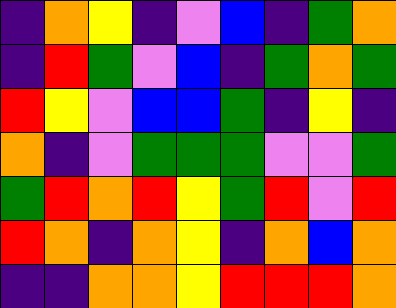[["indigo", "orange", "yellow", "indigo", "violet", "blue", "indigo", "green", "orange"], ["indigo", "red", "green", "violet", "blue", "indigo", "green", "orange", "green"], ["red", "yellow", "violet", "blue", "blue", "green", "indigo", "yellow", "indigo"], ["orange", "indigo", "violet", "green", "green", "green", "violet", "violet", "green"], ["green", "red", "orange", "red", "yellow", "green", "red", "violet", "red"], ["red", "orange", "indigo", "orange", "yellow", "indigo", "orange", "blue", "orange"], ["indigo", "indigo", "orange", "orange", "yellow", "red", "red", "red", "orange"]]